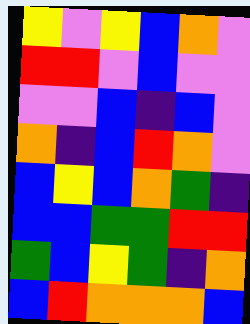[["yellow", "violet", "yellow", "blue", "orange", "violet"], ["red", "red", "violet", "blue", "violet", "violet"], ["violet", "violet", "blue", "indigo", "blue", "violet"], ["orange", "indigo", "blue", "red", "orange", "violet"], ["blue", "yellow", "blue", "orange", "green", "indigo"], ["blue", "blue", "green", "green", "red", "red"], ["green", "blue", "yellow", "green", "indigo", "orange"], ["blue", "red", "orange", "orange", "orange", "blue"]]